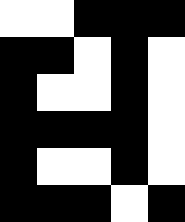[["white", "white", "black", "black", "black"], ["black", "black", "white", "black", "white"], ["black", "white", "white", "black", "white"], ["black", "black", "black", "black", "white"], ["black", "white", "white", "black", "white"], ["black", "black", "black", "white", "black"]]